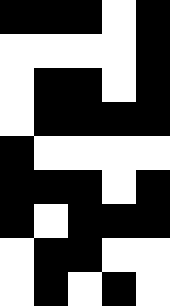[["black", "black", "black", "white", "black"], ["white", "white", "white", "white", "black"], ["white", "black", "black", "white", "black"], ["white", "black", "black", "black", "black"], ["black", "white", "white", "white", "white"], ["black", "black", "black", "white", "black"], ["black", "white", "black", "black", "black"], ["white", "black", "black", "white", "white"], ["white", "black", "white", "black", "white"]]